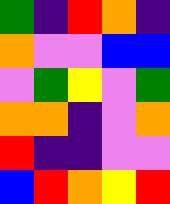[["green", "indigo", "red", "orange", "indigo"], ["orange", "violet", "violet", "blue", "blue"], ["violet", "green", "yellow", "violet", "green"], ["orange", "orange", "indigo", "violet", "orange"], ["red", "indigo", "indigo", "violet", "violet"], ["blue", "red", "orange", "yellow", "red"]]